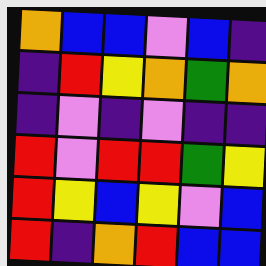[["orange", "blue", "blue", "violet", "blue", "indigo"], ["indigo", "red", "yellow", "orange", "green", "orange"], ["indigo", "violet", "indigo", "violet", "indigo", "indigo"], ["red", "violet", "red", "red", "green", "yellow"], ["red", "yellow", "blue", "yellow", "violet", "blue"], ["red", "indigo", "orange", "red", "blue", "blue"]]